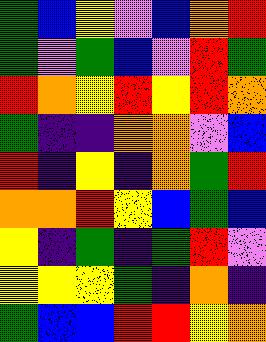[["green", "blue", "yellow", "violet", "blue", "orange", "red"], ["green", "violet", "green", "blue", "violet", "red", "green"], ["red", "orange", "yellow", "red", "yellow", "red", "orange"], ["green", "indigo", "indigo", "orange", "orange", "violet", "blue"], ["red", "indigo", "yellow", "indigo", "orange", "green", "red"], ["orange", "orange", "red", "yellow", "blue", "green", "blue"], ["yellow", "indigo", "green", "indigo", "green", "red", "violet"], ["yellow", "yellow", "yellow", "green", "indigo", "orange", "indigo"], ["green", "blue", "blue", "red", "red", "yellow", "orange"]]